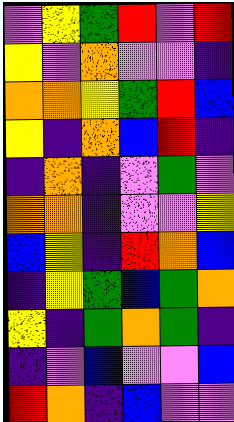[["violet", "yellow", "green", "red", "violet", "red"], ["yellow", "violet", "orange", "violet", "violet", "indigo"], ["orange", "orange", "yellow", "green", "red", "blue"], ["yellow", "indigo", "orange", "blue", "red", "indigo"], ["indigo", "orange", "indigo", "violet", "green", "violet"], ["orange", "orange", "indigo", "violet", "violet", "yellow"], ["blue", "yellow", "indigo", "red", "orange", "blue"], ["indigo", "yellow", "green", "blue", "green", "orange"], ["yellow", "indigo", "green", "orange", "green", "indigo"], ["indigo", "violet", "blue", "violet", "violet", "blue"], ["red", "orange", "indigo", "blue", "violet", "violet"]]